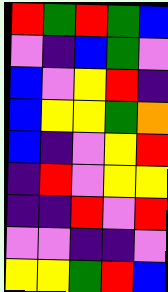[["red", "green", "red", "green", "blue"], ["violet", "indigo", "blue", "green", "violet"], ["blue", "violet", "yellow", "red", "indigo"], ["blue", "yellow", "yellow", "green", "orange"], ["blue", "indigo", "violet", "yellow", "red"], ["indigo", "red", "violet", "yellow", "yellow"], ["indigo", "indigo", "red", "violet", "red"], ["violet", "violet", "indigo", "indigo", "violet"], ["yellow", "yellow", "green", "red", "blue"]]